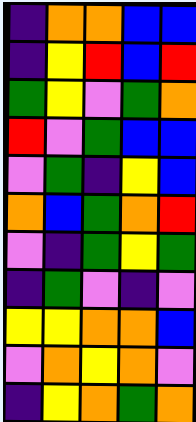[["indigo", "orange", "orange", "blue", "blue"], ["indigo", "yellow", "red", "blue", "red"], ["green", "yellow", "violet", "green", "orange"], ["red", "violet", "green", "blue", "blue"], ["violet", "green", "indigo", "yellow", "blue"], ["orange", "blue", "green", "orange", "red"], ["violet", "indigo", "green", "yellow", "green"], ["indigo", "green", "violet", "indigo", "violet"], ["yellow", "yellow", "orange", "orange", "blue"], ["violet", "orange", "yellow", "orange", "violet"], ["indigo", "yellow", "orange", "green", "orange"]]